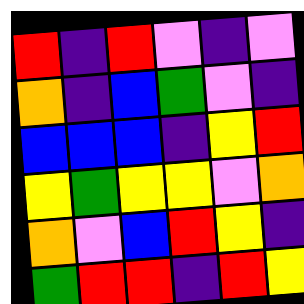[["red", "indigo", "red", "violet", "indigo", "violet"], ["orange", "indigo", "blue", "green", "violet", "indigo"], ["blue", "blue", "blue", "indigo", "yellow", "red"], ["yellow", "green", "yellow", "yellow", "violet", "orange"], ["orange", "violet", "blue", "red", "yellow", "indigo"], ["green", "red", "red", "indigo", "red", "yellow"]]